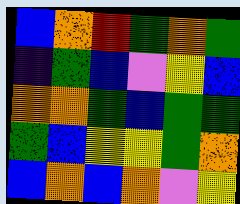[["blue", "orange", "red", "green", "orange", "green"], ["indigo", "green", "blue", "violet", "yellow", "blue"], ["orange", "orange", "green", "blue", "green", "green"], ["green", "blue", "yellow", "yellow", "green", "orange"], ["blue", "orange", "blue", "orange", "violet", "yellow"]]